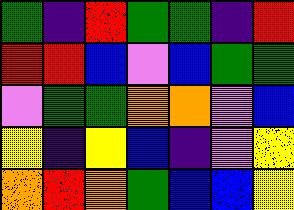[["green", "indigo", "red", "green", "green", "indigo", "red"], ["red", "red", "blue", "violet", "blue", "green", "green"], ["violet", "green", "green", "orange", "orange", "violet", "blue"], ["yellow", "indigo", "yellow", "blue", "indigo", "violet", "yellow"], ["orange", "red", "orange", "green", "blue", "blue", "yellow"]]